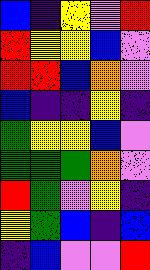[["blue", "indigo", "yellow", "violet", "red"], ["red", "yellow", "yellow", "blue", "violet"], ["red", "red", "blue", "orange", "violet"], ["blue", "indigo", "indigo", "yellow", "indigo"], ["green", "yellow", "yellow", "blue", "violet"], ["green", "green", "green", "orange", "violet"], ["red", "green", "violet", "yellow", "indigo"], ["yellow", "green", "blue", "indigo", "blue"], ["indigo", "blue", "violet", "violet", "red"]]